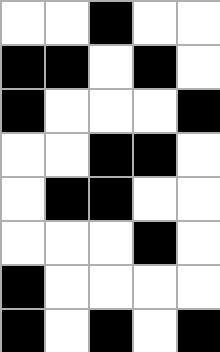[["white", "white", "black", "white", "white"], ["black", "black", "white", "black", "white"], ["black", "white", "white", "white", "black"], ["white", "white", "black", "black", "white"], ["white", "black", "black", "white", "white"], ["white", "white", "white", "black", "white"], ["black", "white", "white", "white", "white"], ["black", "white", "black", "white", "black"]]